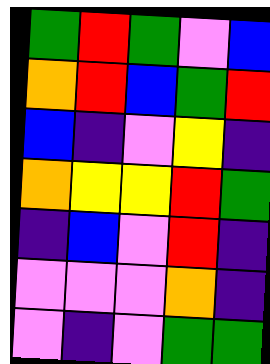[["green", "red", "green", "violet", "blue"], ["orange", "red", "blue", "green", "red"], ["blue", "indigo", "violet", "yellow", "indigo"], ["orange", "yellow", "yellow", "red", "green"], ["indigo", "blue", "violet", "red", "indigo"], ["violet", "violet", "violet", "orange", "indigo"], ["violet", "indigo", "violet", "green", "green"]]